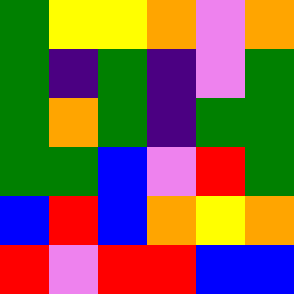[["green", "yellow", "yellow", "orange", "violet", "orange"], ["green", "indigo", "green", "indigo", "violet", "green"], ["green", "orange", "green", "indigo", "green", "green"], ["green", "green", "blue", "violet", "red", "green"], ["blue", "red", "blue", "orange", "yellow", "orange"], ["red", "violet", "red", "red", "blue", "blue"]]